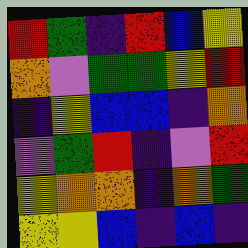[["red", "green", "indigo", "red", "blue", "yellow"], ["orange", "violet", "green", "green", "yellow", "red"], ["indigo", "yellow", "blue", "blue", "indigo", "orange"], ["violet", "green", "red", "indigo", "violet", "red"], ["yellow", "orange", "orange", "indigo", "orange", "green"], ["yellow", "yellow", "blue", "indigo", "blue", "indigo"]]